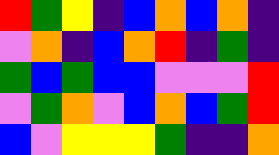[["red", "green", "yellow", "indigo", "blue", "orange", "blue", "orange", "indigo"], ["violet", "orange", "indigo", "blue", "orange", "red", "indigo", "green", "indigo"], ["green", "blue", "green", "blue", "blue", "violet", "violet", "violet", "red"], ["violet", "green", "orange", "violet", "blue", "orange", "blue", "green", "red"], ["blue", "violet", "yellow", "yellow", "yellow", "green", "indigo", "indigo", "orange"]]